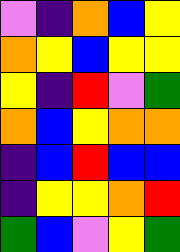[["violet", "indigo", "orange", "blue", "yellow"], ["orange", "yellow", "blue", "yellow", "yellow"], ["yellow", "indigo", "red", "violet", "green"], ["orange", "blue", "yellow", "orange", "orange"], ["indigo", "blue", "red", "blue", "blue"], ["indigo", "yellow", "yellow", "orange", "red"], ["green", "blue", "violet", "yellow", "green"]]